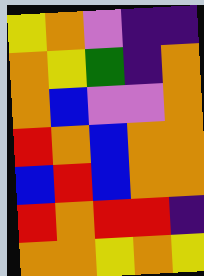[["yellow", "orange", "violet", "indigo", "indigo"], ["orange", "yellow", "green", "indigo", "orange"], ["orange", "blue", "violet", "violet", "orange"], ["red", "orange", "blue", "orange", "orange"], ["blue", "red", "blue", "orange", "orange"], ["red", "orange", "red", "red", "indigo"], ["orange", "orange", "yellow", "orange", "yellow"]]